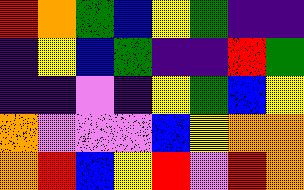[["red", "orange", "green", "blue", "yellow", "green", "indigo", "indigo"], ["indigo", "yellow", "blue", "green", "indigo", "indigo", "red", "green"], ["indigo", "indigo", "violet", "indigo", "yellow", "green", "blue", "yellow"], ["orange", "violet", "violet", "violet", "blue", "yellow", "orange", "orange"], ["orange", "red", "blue", "yellow", "red", "violet", "red", "orange"]]